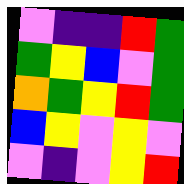[["violet", "indigo", "indigo", "red", "green"], ["green", "yellow", "blue", "violet", "green"], ["orange", "green", "yellow", "red", "green"], ["blue", "yellow", "violet", "yellow", "violet"], ["violet", "indigo", "violet", "yellow", "red"]]